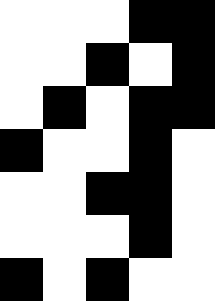[["white", "white", "white", "black", "black"], ["white", "white", "black", "white", "black"], ["white", "black", "white", "black", "black"], ["black", "white", "white", "black", "white"], ["white", "white", "black", "black", "white"], ["white", "white", "white", "black", "white"], ["black", "white", "black", "white", "white"]]